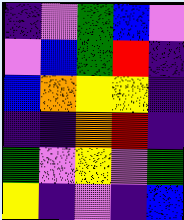[["indigo", "violet", "green", "blue", "violet"], ["violet", "blue", "green", "red", "indigo"], ["blue", "orange", "yellow", "yellow", "indigo"], ["indigo", "indigo", "orange", "red", "indigo"], ["green", "violet", "yellow", "violet", "green"], ["yellow", "indigo", "violet", "indigo", "blue"]]